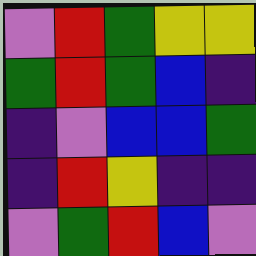[["violet", "red", "green", "yellow", "yellow"], ["green", "red", "green", "blue", "indigo"], ["indigo", "violet", "blue", "blue", "green"], ["indigo", "red", "yellow", "indigo", "indigo"], ["violet", "green", "red", "blue", "violet"]]